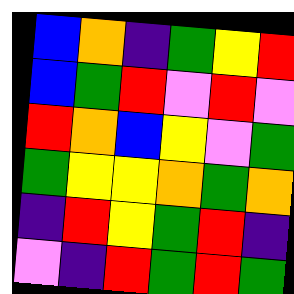[["blue", "orange", "indigo", "green", "yellow", "red"], ["blue", "green", "red", "violet", "red", "violet"], ["red", "orange", "blue", "yellow", "violet", "green"], ["green", "yellow", "yellow", "orange", "green", "orange"], ["indigo", "red", "yellow", "green", "red", "indigo"], ["violet", "indigo", "red", "green", "red", "green"]]